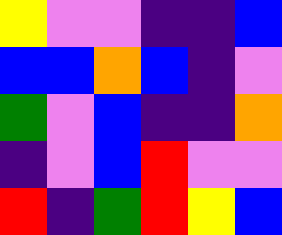[["yellow", "violet", "violet", "indigo", "indigo", "blue"], ["blue", "blue", "orange", "blue", "indigo", "violet"], ["green", "violet", "blue", "indigo", "indigo", "orange"], ["indigo", "violet", "blue", "red", "violet", "violet"], ["red", "indigo", "green", "red", "yellow", "blue"]]